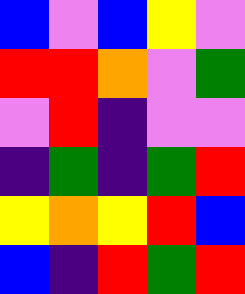[["blue", "violet", "blue", "yellow", "violet"], ["red", "red", "orange", "violet", "green"], ["violet", "red", "indigo", "violet", "violet"], ["indigo", "green", "indigo", "green", "red"], ["yellow", "orange", "yellow", "red", "blue"], ["blue", "indigo", "red", "green", "red"]]